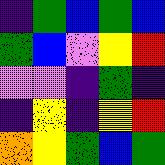[["indigo", "green", "blue", "green", "blue"], ["green", "blue", "violet", "yellow", "red"], ["violet", "violet", "indigo", "green", "indigo"], ["indigo", "yellow", "indigo", "yellow", "red"], ["orange", "yellow", "green", "blue", "green"]]